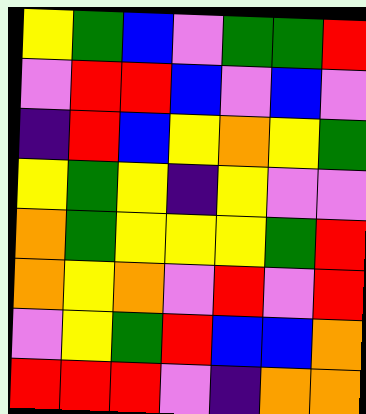[["yellow", "green", "blue", "violet", "green", "green", "red"], ["violet", "red", "red", "blue", "violet", "blue", "violet"], ["indigo", "red", "blue", "yellow", "orange", "yellow", "green"], ["yellow", "green", "yellow", "indigo", "yellow", "violet", "violet"], ["orange", "green", "yellow", "yellow", "yellow", "green", "red"], ["orange", "yellow", "orange", "violet", "red", "violet", "red"], ["violet", "yellow", "green", "red", "blue", "blue", "orange"], ["red", "red", "red", "violet", "indigo", "orange", "orange"]]